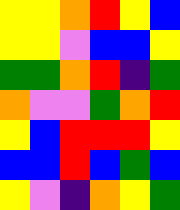[["yellow", "yellow", "orange", "red", "yellow", "blue"], ["yellow", "yellow", "violet", "blue", "blue", "yellow"], ["green", "green", "orange", "red", "indigo", "green"], ["orange", "violet", "violet", "green", "orange", "red"], ["yellow", "blue", "red", "red", "red", "yellow"], ["blue", "blue", "red", "blue", "green", "blue"], ["yellow", "violet", "indigo", "orange", "yellow", "green"]]